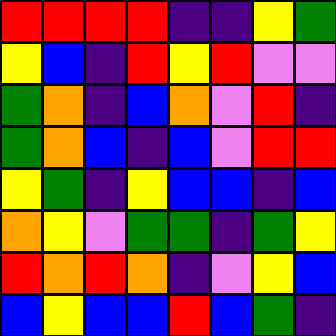[["red", "red", "red", "red", "indigo", "indigo", "yellow", "green"], ["yellow", "blue", "indigo", "red", "yellow", "red", "violet", "violet"], ["green", "orange", "indigo", "blue", "orange", "violet", "red", "indigo"], ["green", "orange", "blue", "indigo", "blue", "violet", "red", "red"], ["yellow", "green", "indigo", "yellow", "blue", "blue", "indigo", "blue"], ["orange", "yellow", "violet", "green", "green", "indigo", "green", "yellow"], ["red", "orange", "red", "orange", "indigo", "violet", "yellow", "blue"], ["blue", "yellow", "blue", "blue", "red", "blue", "green", "indigo"]]